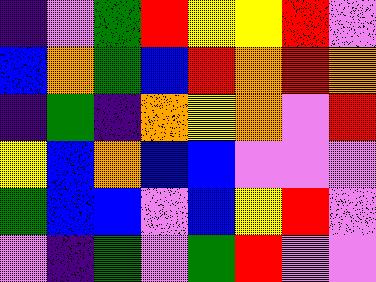[["indigo", "violet", "green", "red", "yellow", "yellow", "red", "violet"], ["blue", "orange", "green", "blue", "red", "orange", "red", "orange"], ["indigo", "green", "indigo", "orange", "yellow", "orange", "violet", "red"], ["yellow", "blue", "orange", "blue", "blue", "violet", "violet", "violet"], ["green", "blue", "blue", "violet", "blue", "yellow", "red", "violet"], ["violet", "indigo", "green", "violet", "green", "red", "violet", "violet"]]